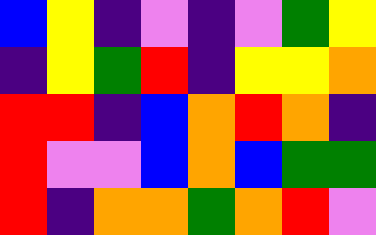[["blue", "yellow", "indigo", "violet", "indigo", "violet", "green", "yellow"], ["indigo", "yellow", "green", "red", "indigo", "yellow", "yellow", "orange"], ["red", "red", "indigo", "blue", "orange", "red", "orange", "indigo"], ["red", "violet", "violet", "blue", "orange", "blue", "green", "green"], ["red", "indigo", "orange", "orange", "green", "orange", "red", "violet"]]